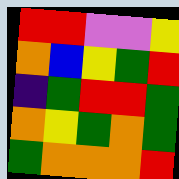[["red", "red", "violet", "violet", "yellow"], ["orange", "blue", "yellow", "green", "red"], ["indigo", "green", "red", "red", "green"], ["orange", "yellow", "green", "orange", "green"], ["green", "orange", "orange", "orange", "red"]]